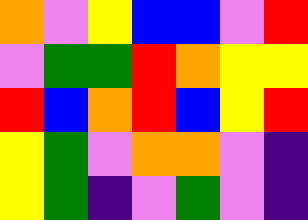[["orange", "violet", "yellow", "blue", "blue", "violet", "red"], ["violet", "green", "green", "red", "orange", "yellow", "yellow"], ["red", "blue", "orange", "red", "blue", "yellow", "red"], ["yellow", "green", "violet", "orange", "orange", "violet", "indigo"], ["yellow", "green", "indigo", "violet", "green", "violet", "indigo"]]